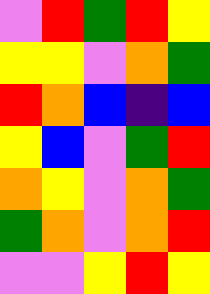[["violet", "red", "green", "red", "yellow"], ["yellow", "yellow", "violet", "orange", "green"], ["red", "orange", "blue", "indigo", "blue"], ["yellow", "blue", "violet", "green", "red"], ["orange", "yellow", "violet", "orange", "green"], ["green", "orange", "violet", "orange", "red"], ["violet", "violet", "yellow", "red", "yellow"]]